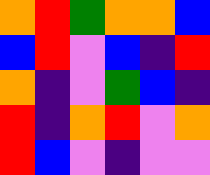[["orange", "red", "green", "orange", "orange", "blue"], ["blue", "red", "violet", "blue", "indigo", "red"], ["orange", "indigo", "violet", "green", "blue", "indigo"], ["red", "indigo", "orange", "red", "violet", "orange"], ["red", "blue", "violet", "indigo", "violet", "violet"]]